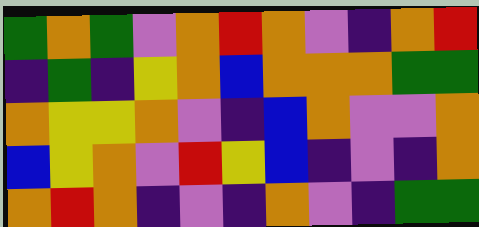[["green", "orange", "green", "violet", "orange", "red", "orange", "violet", "indigo", "orange", "red"], ["indigo", "green", "indigo", "yellow", "orange", "blue", "orange", "orange", "orange", "green", "green"], ["orange", "yellow", "yellow", "orange", "violet", "indigo", "blue", "orange", "violet", "violet", "orange"], ["blue", "yellow", "orange", "violet", "red", "yellow", "blue", "indigo", "violet", "indigo", "orange"], ["orange", "red", "orange", "indigo", "violet", "indigo", "orange", "violet", "indigo", "green", "green"]]